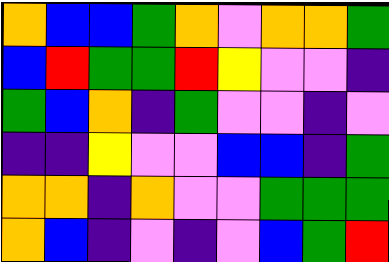[["orange", "blue", "blue", "green", "orange", "violet", "orange", "orange", "green"], ["blue", "red", "green", "green", "red", "yellow", "violet", "violet", "indigo"], ["green", "blue", "orange", "indigo", "green", "violet", "violet", "indigo", "violet"], ["indigo", "indigo", "yellow", "violet", "violet", "blue", "blue", "indigo", "green"], ["orange", "orange", "indigo", "orange", "violet", "violet", "green", "green", "green"], ["orange", "blue", "indigo", "violet", "indigo", "violet", "blue", "green", "red"]]